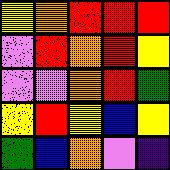[["yellow", "orange", "red", "red", "red"], ["violet", "red", "orange", "red", "yellow"], ["violet", "violet", "orange", "red", "green"], ["yellow", "red", "yellow", "blue", "yellow"], ["green", "blue", "orange", "violet", "indigo"]]